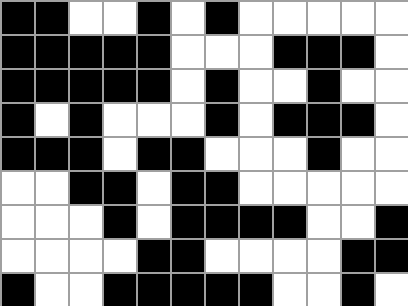[["black", "black", "white", "white", "black", "white", "black", "white", "white", "white", "white", "white"], ["black", "black", "black", "black", "black", "white", "white", "white", "black", "black", "black", "white"], ["black", "black", "black", "black", "black", "white", "black", "white", "white", "black", "white", "white"], ["black", "white", "black", "white", "white", "white", "black", "white", "black", "black", "black", "white"], ["black", "black", "black", "white", "black", "black", "white", "white", "white", "black", "white", "white"], ["white", "white", "black", "black", "white", "black", "black", "white", "white", "white", "white", "white"], ["white", "white", "white", "black", "white", "black", "black", "black", "black", "white", "white", "black"], ["white", "white", "white", "white", "black", "black", "white", "white", "white", "white", "black", "black"], ["black", "white", "white", "black", "black", "black", "black", "black", "white", "white", "black", "white"]]